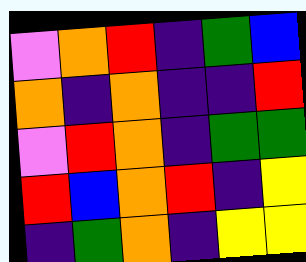[["violet", "orange", "red", "indigo", "green", "blue"], ["orange", "indigo", "orange", "indigo", "indigo", "red"], ["violet", "red", "orange", "indigo", "green", "green"], ["red", "blue", "orange", "red", "indigo", "yellow"], ["indigo", "green", "orange", "indigo", "yellow", "yellow"]]